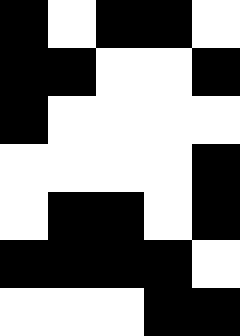[["black", "white", "black", "black", "white"], ["black", "black", "white", "white", "black"], ["black", "white", "white", "white", "white"], ["white", "white", "white", "white", "black"], ["white", "black", "black", "white", "black"], ["black", "black", "black", "black", "white"], ["white", "white", "white", "black", "black"]]